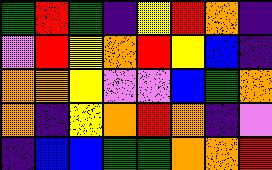[["green", "red", "green", "indigo", "yellow", "red", "orange", "indigo"], ["violet", "red", "yellow", "orange", "red", "yellow", "blue", "indigo"], ["orange", "orange", "yellow", "violet", "violet", "blue", "green", "orange"], ["orange", "indigo", "yellow", "orange", "red", "orange", "indigo", "violet"], ["indigo", "blue", "blue", "green", "green", "orange", "orange", "red"]]